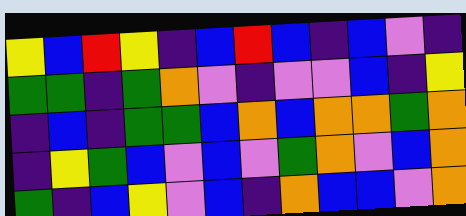[["yellow", "blue", "red", "yellow", "indigo", "blue", "red", "blue", "indigo", "blue", "violet", "indigo"], ["green", "green", "indigo", "green", "orange", "violet", "indigo", "violet", "violet", "blue", "indigo", "yellow"], ["indigo", "blue", "indigo", "green", "green", "blue", "orange", "blue", "orange", "orange", "green", "orange"], ["indigo", "yellow", "green", "blue", "violet", "blue", "violet", "green", "orange", "violet", "blue", "orange"], ["green", "indigo", "blue", "yellow", "violet", "blue", "indigo", "orange", "blue", "blue", "violet", "orange"]]